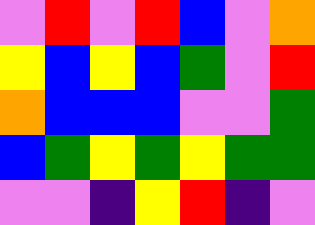[["violet", "red", "violet", "red", "blue", "violet", "orange"], ["yellow", "blue", "yellow", "blue", "green", "violet", "red"], ["orange", "blue", "blue", "blue", "violet", "violet", "green"], ["blue", "green", "yellow", "green", "yellow", "green", "green"], ["violet", "violet", "indigo", "yellow", "red", "indigo", "violet"]]